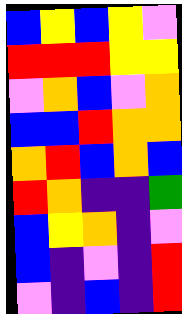[["blue", "yellow", "blue", "yellow", "violet"], ["red", "red", "red", "yellow", "yellow"], ["violet", "orange", "blue", "violet", "orange"], ["blue", "blue", "red", "orange", "orange"], ["orange", "red", "blue", "orange", "blue"], ["red", "orange", "indigo", "indigo", "green"], ["blue", "yellow", "orange", "indigo", "violet"], ["blue", "indigo", "violet", "indigo", "red"], ["violet", "indigo", "blue", "indigo", "red"]]